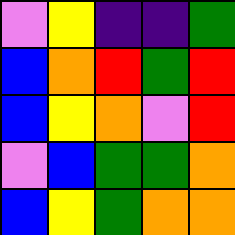[["violet", "yellow", "indigo", "indigo", "green"], ["blue", "orange", "red", "green", "red"], ["blue", "yellow", "orange", "violet", "red"], ["violet", "blue", "green", "green", "orange"], ["blue", "yellow", "green", "orange", "orange"]]